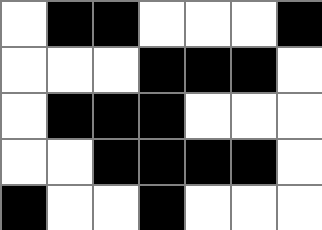[["white", "black", "black", "white", "white", "white", "black"], ["white", "white", "white", "black", "black", "black", "white"], ["white", "black", "black", "black", "white", "white", "white"], ["white", "white", "black", "black", "black", "black", "white"], ["black", "white", "white", "black", "white", "white", "white"]]